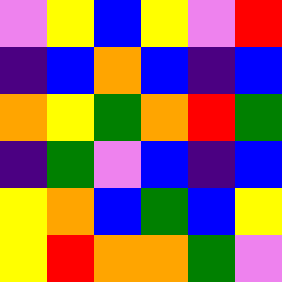[["violet", "yellow", "blue", "yellow", "violet", "red"], ["indigo", "blue", "orange", "blue", "indigo", "blue"], ["orange", "yellow", "green", "orange", "red", "green"], ["indigo", "green", "violet", "blue", "indigo", "blue"], ["yellow", "orange", "blue", "green", "blue", "yellow"], ["yellow", "red", "orange", "orange", "green", "violet"]]